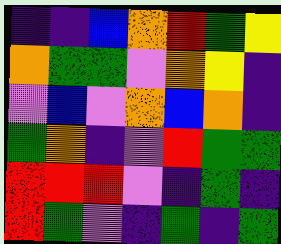[["indigo", "indigo", "blue", "orange", "red", "green", "yellow"], ["orange", "green", "green", "violet", "orange", "yellow", "indigo"], ["violet", "blue", "violet", "orange", "blue", "orange", "indigo"], ["green", "orange", "indigo", "violet", "red", "green", "green"], ["red", "red", "red", "violet", "indigo", "green", "indigo"], ["red", "green", "violet", "indigo", "green", "indigo", "green"]]